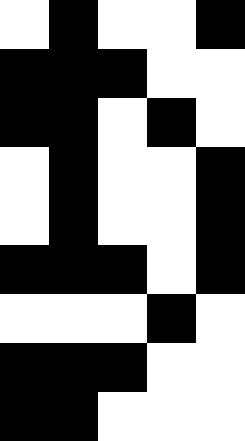[["white", "black", "white", "white", "black"], ["black", "black", "black", "white", "white"], ["black", "black", "white", "black", "white"], ["white", "black", "white", "white", "black"], ["white", "black", "white", "white", "black"], ["black", "black", "black", "white", "black"], ["white", "white", "white", "black", "white"], ["black", "black", "black", "white", "white"], ["black", "black", "white", "white", "white"]]